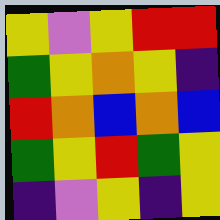[["yellow", "violet", "yellow", "red", "red"], ["green", "yellow", "orange", "yellow", "indigo"], ["red", "orange", "blue", "orange", "blue"], ["green", "yellow", "red", "green", "yellow"], ["indigo", "violet", "yellow", "indigo", "yellow"]]